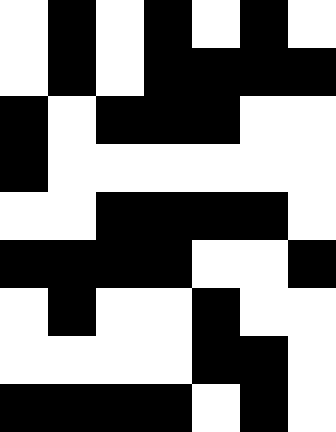[["white", "black", "white", "black", "white", "black", "white"], ["white", "black", "white", "black", "black", "black", "black"], ["black", "white", "black", "black", "black", "white", "white"], ["black", "white", "white", "white", "white", "white", "white"], ["white", "white", "black", "black", "black", "black", "white"], ["black", "black", "black", "black", "white", "white", "black"], ["white", "black", "white", "white", "black", "white", "white"], ["white", "white", "white", "white", "black", "black", "white"], ["black", "black", "black", "black", "white", "black", "white"]]